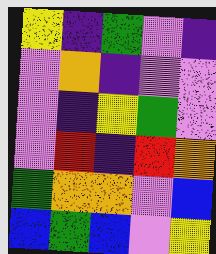[["yellow", "indigo", "green", "violet", "indigo"], ["violet", "orange", "indigo", "violet", "violet"], ["violet", "indigo", "yellow", "green", "violet"], ["violet", "red", "indigo", "red", "orange"], ["green", "orange", "orange", "violet", "blue"], ["blue", "green", "blue", "violet", "yellow"]]